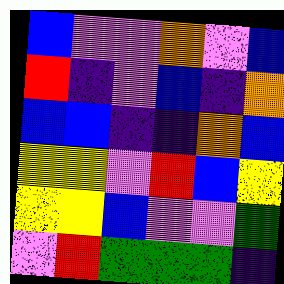[["blue", "violet", "violet", "orange", "violet", "blue"], ["red", "indigo", "violet", "blue", "indigo", "orange"], ["blue", "blue", "indigo", "indigo", "orange", "blue"], ["yellow", "yellow", "violet", "red", "blue", "yellow"], ["yellow", "yellow", "blue", "violet", "violet", "green"], ["violet", "red", "green", "green", "green", "indigo"]]